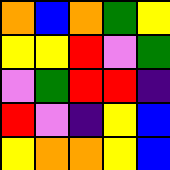[["orange", "blue", "orange", "green", "yellow"], ["yellow", "yellow", "red", "violet", "green"], ["violet", "green", "red", "red", "indigo"], ["red", "violet", "indigo", "yellow", "blue"], ["yellow", "orange", "orange", "yellow", "blue"]]